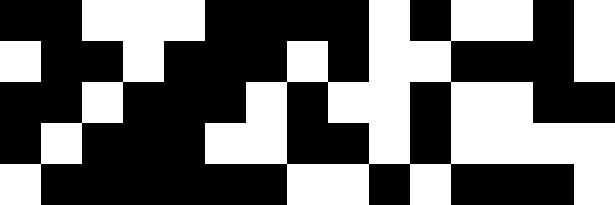[["black", "black", "white", "white", "white", "black", "black", "black", "black", "white", "black", "white", "white", "black", "white"], ["white", "black", "black", "white", "black", "black", "black", "white", "black", "white", "white", "black", "black", "black", "white"], ["black", "black", "white", "black", "black", "black", "white", "black", "white", "white", "black", "white", "white", "black", "black"], ["black", "white", "black", "black", "black", "white", "white", "black", "black", "white", "black", "white", "white", "white", "white"], ["white", "black", "black", "black", "black", "black", "black", "white", "white", "black", "white", "black", "black", "black", "white"]]